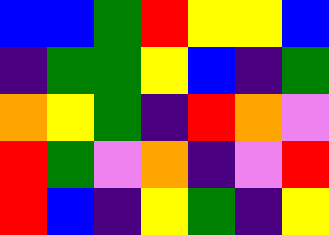[["blue", "blue", "green", "red", "yellow", "yellow", "blue"], ["indigo", "green", "green", "yellow", "blue", "indigo", "green"], ["orange", "yellow", "green", "indigo", "red", "orange", "violet"], ["red", "green", "violet", "orange", "indigo", "violet", "red"], ["red", "blue", "indigo", "yellow", "green", "indigo", "yellow"]]